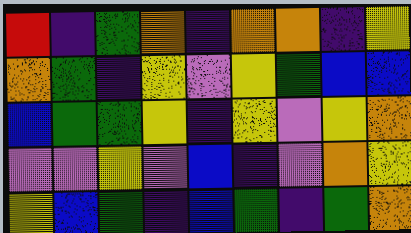[["red", "indigo", "green", "orange", "indigo", "orange", "orange", "indigo", "yellow"], ["orange", "green", "indigo", "yellow", "violet", "yellow", "green", "blue", "blue"], ["blue", "green", "green", "yellow", "indigo", "yellow", "violet", "yellow", "orange"], ["violet", "violet", "yellow", "violet", "blue", "indigo", "violet", "orange", "yellow"], ["yellow", "blue", "green", "indigo", "blue", "green", "indigo", "green", "orange"]]